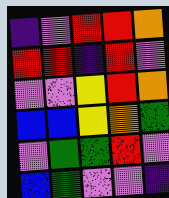[["indigo", "violet", "red", "red", "orange"], ["red", "red", "indigo", "red", "violet"], ["violet", "violet", "yellow", "red", "orange"], ["blue", "blue", "yellow", "orange", "green"], ["violet", "green", "green", "red", "violet"], ["blue", "green", "violet", "violet", "indigo"]]